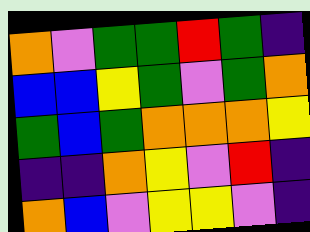[["orange", "violet", "green", "green", "red", "green", "indigo"], ["blue", "blue", "yellow", "green", "violet", "green", "orange"], ["green", "blue", "green", "orange", "orange", "orange", "yellow"], ["indigo", "indigo", "orange", "yellow", "violet", "red", "indigo"], ["orange", "blue", "violet", "yellow", "yellow", "violet", "indigo"]]